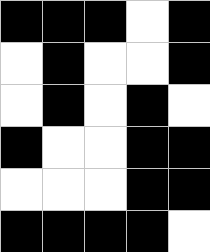[["black", "black", "black", "white", "black"], ["white", "black", "white", "white", "black"], ["white", "black", "white", "black", "white"], ["black", "white", "white", "black", "black"], ["white", "white", "white", "black", "black"], ["black", "black", "black", "black", "white"]]